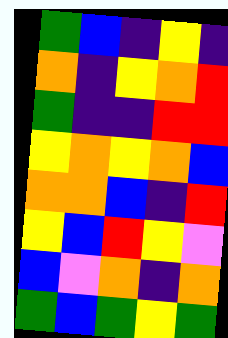[["green", "blue", "indigo", "yellow", "indigo"], ["orange", "indigo", "yellow", "orange", "red"], ["green", "indigo", "indigo", "red", "red"], ["yellow", "orange", "yellow", "orange", "blue"], ["orange", "orange", "blue", "indigo", "red"], ["yellow", "blue", "red", "yellow", "violet"], ["blue", "violet", "orange", "indigo", "orange"], ["green", "blue", "green", "yellow", "green"]]